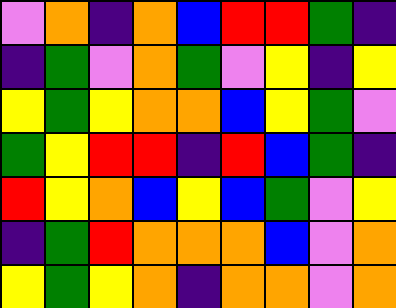[["violet", "orange", "indigo", "orange", "blue", "red", "red", "green", "indigo"], ["indigo", "green", "violet", "orange", "green", "violet", "yellow", "indigo", "yellow"], ["yellow", "green", "yellow", "orange", "orange", "blue", "yellow", "green", "violet"], ["green", "yellow", "red", "red", "indigo", "red", "blue", "green", "indigo"], ["red", "yellow", "orange", "blue", "yellow", "blue", "green", "violet", "yellow"], ["indigo", "green", "red", "orange", "orange", "orange", "blue", "violet", "orange"], ["yellow", "green", "yellow", "orange", "indigo", "orange", "orange", "violet", "orange"]]